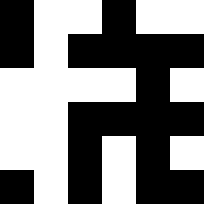[["black", "white", "white", "black", "white", "white"], ["black", "white", "black", "black", "black", "black"], ["white", "white", "white", "white", "black", "white"], ["white", "white", "black", "black", "black", "black"], ["white", "white", "black", "white", "black", "white"], ["black", "white", "black", "white", "black", "black"]]